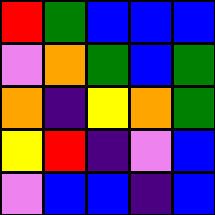[["red", "green", "blue", "blue", "blue"], ["violet", "orange", "green", "blue", "green"], ["orange", "indigo", "yellow", "orange", "green"], ["yellow", "red", "indigo", "violet", "blue"], ["violet", "blue", "blue", "indigo", "blue"]]